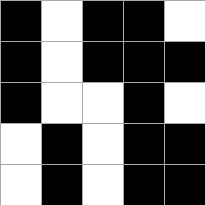[["black", "white", "black", "black", "white"], ["black", "white", "black", "black", "black"], ["black", "white", "white", "black", "white"], ["white", "black", "white", "black", "black"], ["white", "black", "white", "black", "black"]]